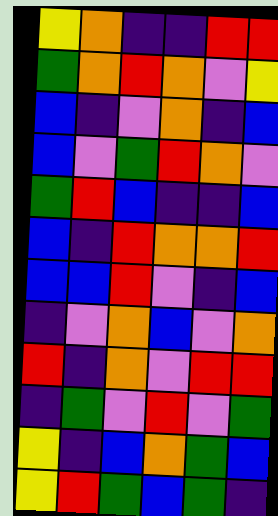[["yellow", "orange", "indigo", "indigo", "red", "red"], ["green", "orange", "red", "orange", "violet", "yellow"], ["blue", "indigo", "violet", "orange", "indigo", "blue"], ["blue", "violet", "green", "red", "orange", "violet"], ["green", "red", "blue", "indigo", "indigo", "blue"], ["blue", "indigo", "red", "orange", "orange", "red"], ["blue", "blue", "red", "violet", "indigo", "blue"], ["indigo", "violet", "orange", "blue", "violet", "orange"], ["red", "indigo", "orange", "violet", "red", "red"], ["indigo", "green", "violet", "red", "violet", "green"], ["yellow", "indigo", "blue", "orange", "green", "blue"], ["yellow", "red", "green", "blue", "green", "indigo"]]